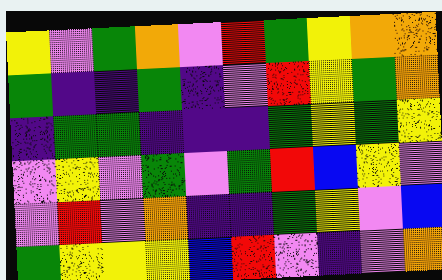[["yellow", "violet", "green", "orange", "violet", "red", "green", "yellow", "orange", "orange"], ["green", "indigo", "indigo", "green", "indigo", "violet", "red", "yellow", "green", "orange"], ["indigo", "green", "green", "indigo", "indigo", "indigo", "green", "yellow", "green", "yellow"], ["violet", "yellow", "violet", "green", "violet", "green", "red", "blue", "yellow", "violet"], ["violet", "red", "violet", "orange", "indigo", "indigo", "green", "yellow", "violet", "blue"], ["green", "yellow", "yellow", "yellow", "blue", "red", "violet", "indigo", "violet", "orange"]]